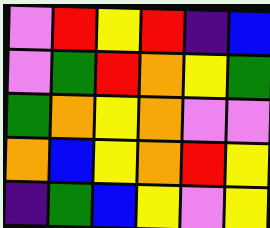[["violet", "red", "yellow", "red", "indigo", "blue"], ["violet", "green", "red", "orange", "yellow", "green"], ["green", "orange", "yellow", "orange", "violet", "violet"], ["orange", "blue", "yellow", "orange", "red", "yellow"], ["indigo", "green", "blue", "yellow", "violet", "yellow"]]